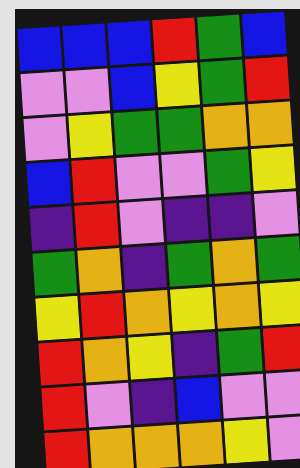[["blue", "blue", "blue", "red", "green", "blue"], ["violet", "violet", "blue", "yellow", "green", "red"], ["violet", "yellow", "green", "green", "orange", "orange"], ["blue", "red", "violet", "violet", "green", "yellow"], ["indigo", "red", "violet", "indigo", "indigo", "violet"], ["green", "orange", "indigo", "green", "orange", "green"], ["yellow", "red", "orange", "yellow", "orange", "yellow"], ["red", "orange", "yellow", "indigo", "green", "red"], ["red", "violet", "indigo", "blue", "violet", "violet"], ["red", "orange", "orange", "orange", "yellow", "violet"]]